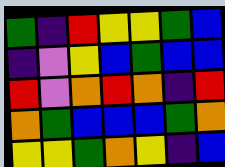[["green", "indigo", "red", "yellow", "yellow", "green", "blue"], ["indigo", "violet", "yellow", "blue", "green", "blue", "blue"], ["red", "violet", "orange", "red", "orange", "indigo", "red"], ["orange", "green", "blue", "blue", "blue", "green", "orange"], ["yellow", "yellow", "green", "orange", "yellow", "indigo", "blue"]]